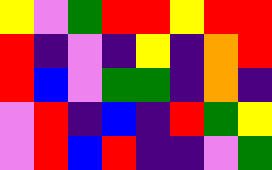[["yellow", "violet", "green", "red", "red", "yellow", "red", "red"], ["red", "indigo", "violet", "indigo", "yellow", "indigo", "orange", "red"], ["red", "blue", "violet", "green", "green", "indigo", "orange", "indigo"], ["violet", "red", "indigo", "blue", "indigo", "red", "green", "yellow"], ["violet", "red", "blue", "red", "indigo", "indigo", "violet", "green"]]